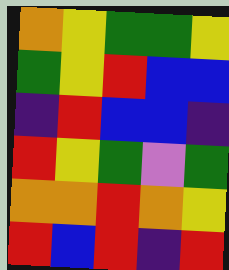[["orange", "yellow", "green", "green", "yellow"], ["green", "yellow", "red", "blue", "blue"], ["indigo", "red", "blue", "blue", "indigo"], ["red", "yellow", "green", "violet", "green"], ["orange", "orange", "red", "orange", "yellow"], ["red", "blue", "red", "indigo", "red"]]